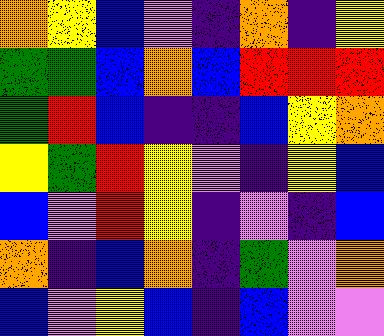[["orange", "yellow", "blue", "violet", "indigo", "orange", "indigo", "yellow"], ["green", "green", "blue", "orange", "blue", "red", "red", "red"], ["green", "red", "blue", "indigo", "indigo", "blue", "yellow", "orange"], ["yellow", "green", "red", "yellow", "violet", "indigo", "yellow", "blue"], ["blue", "violet", "red", "yellow", "indigo", "violet", "indigo", "blue"], ["orange", "indigo", "blue", "orange", "indigo", "green", "violet", "orange"], ["blue", "violet", "yellow", "blue", "indigo", "blue", "violet", "violet"]]